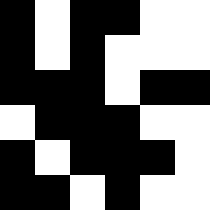[["black", "white", "black", "black", "white", "white"], ["black", "white", "black", "white", "white", "white"], ["black", "black", "black", "white", "black", "black"], ["white", "black", "black", "black", "white", "white"], ["black", "white", "black", "black", "black", "white"], ["black", "black", "white", "black", "white", "white"]]